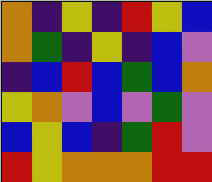[["orange", "indigo", "yellow", "indigo", "red", "yellow", "blue"], ["orange", "green", "indigo", "yellow", "indigo", "blue", "violet"], ["indigo", "blue", "red", "blue", "green", "blue", "orange"], ["yellow", "orange", "violet", "blue", "violet", "green", "violet"], ["blue", "yellow", "blue", "indigo", "green", "red", "violet"], ["red", "yellow", "orange", "orange", "orange", "red", "red"]]